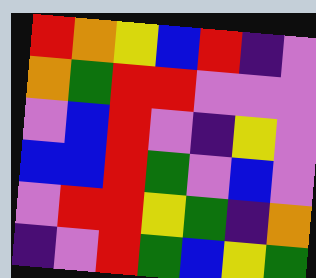[["red", "orange", "yellow", "blue", "red", "indigo", "violet"], ["orange", "green", "red", "red", "violet", "violet", "violet"], ["violet", "blue", "red", "violet", "indigo", "yellow", "violet"], ["blue", "blue", "red", "green", "violet", "blue", "violet"], ["violet", "red", "red", "yellow", "green", "indigo", "orange"], ["indigo", "violet", "red", "green", "blue", "yellow", "green"]]